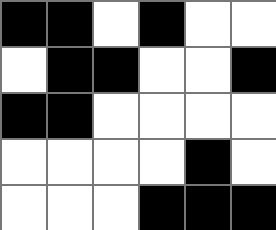[["black", "black", "white", "black", "white", "white"], ["white", "black", "black", "white", "white", "black"], ["black", "black", "white", "white", "white", "white"], ["white", "white", "white", "white", "black", "white"], ["white", "white", "white", "black", "black", "black"]]